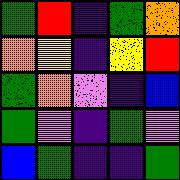[["green", "red", "indigo", "green", "orange"], ["orange", "yellow", "indigo", "yellow", "red"], ["green", "orange", "violet", "indigo", "blue"], ["green", "violet", "indigo", "green", "violet"], ["blue", "green", "indigo", "indigo", "green"]]